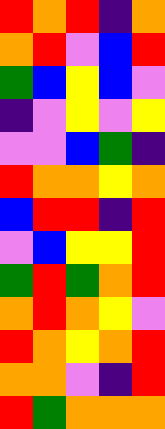[["red", "orange", "red", "indigo", "orange"], ["orange", "red", "violet", "blue", "red"], ["green", "blue", "yellow", "blue", "violet"], ["indigo", "violet", "yellow", "violet", "yellow"], ["violet", "violet", "blue", "green", "indigo"], ["red", "orange", "orange", "yellow", "orange"], ["blue", "red", "red", "indigo", "red"], ["violet", "blue", "yellow", "yellow", "red"], ["green", "red", "green", "orange", "red"], ["orange", "red", "orange", "yellow", "violet"], ["red", "orange", "yellow", "orange", "red"], ["orange", "orange", "violet", "indigo", "red"], ["red", "green", "orange", "orange", "orange"]]